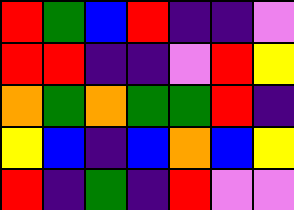[["red", "green", "blue", "red", "indigo", "indigo", "violet"], ["red", "red", "indigo", "indigo", "violet", "red", "yellow"], ["orange", "green", "orange", "green", "green", "red", "indigo"], ["yellow", "blue", "indigo", "blue", "orange", "blue", "yellow"], ["red", "indigo", "green", "indigo", "red", "violet", "violet"]]